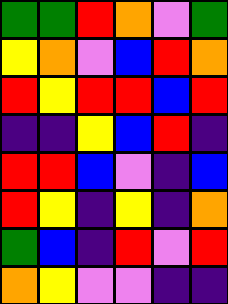[["green", "green", "red", "orange", "violet", "green"], ["yellow", "orange", "violet", "blue", "red", "orange"], ["red", "yellow", "red", "red", "blue", "red"], ["indigo", "indigo", "yellow", "blue", "red", "indigo"], ["red", "red", "blue", "violet", "indigo", "blue"], ["red", "yellow", "indigo", "yellow", "indigo", "orange"], ["green", "blue", "indigo", "red", "violet", "red"], ["orange", "yellow", "violet", "violet", "indigo", "indigo"]]